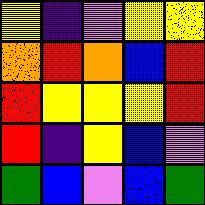[["yellow", "indigo", "violet", "yellow", "yellow"], ["orange", "red", "orange", "blue", "red"], ["red", "yellow", "yellow", "yellow", "red"], ["red", "indigo", "yellow", "blue", "violet"], ["green", "blue", "violet", "blue", "green"]]